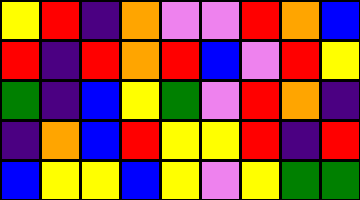[["yellow", "red", "indigo", "orange", "violet", "violet", "red", "orange", "blue"], ["red", "indigo", "red", "orange", "red", "blue", "violet", "red", "yellow"], ["green", "indigo", "blue", "yellow", "green", "violet", "red", "orange", "indigo"], ["indigo", "orange", "blue", "red", "yellow", "yellow", "red", "indigo", "red"], ["blue", "yellow", "yellow", "blue", "yellow", "violet", "yellow", "green", "green"]]